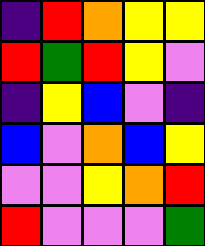[["indigo", "red", "orange", "yellow", "yellow"], ["red", "green", "red", "yellow", "violet"], ["indigo", "yellow", "blue", "violet", "indigo"], ["blue", "violet", "orange", "blue", "yellow"], ["violet", "violet", "yellow", "orange", "red"], ["red", "violet", "violet", "violet", "green"]]